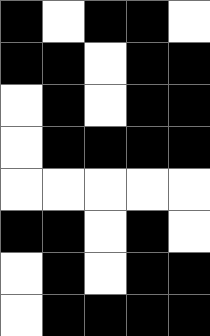[["black", "white", "black", "black", "white"], ["black", "black", "white", "black", "black"], ["white", "black", "white", "black", "black"], ["white", "black", "black", "black", "black"], ["white", "white", "white", "white", "white"], ["black", "black", "white", "black", "white"], ["white", "black", "white", "black", "black"], ["white", "black", "black", "black", "black"]]